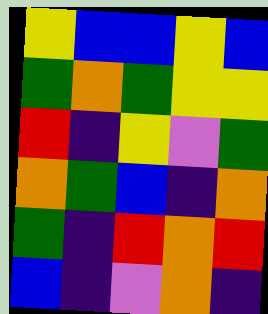[["yellow", "blue", "blue", "yellow", "blue"], ["green", "orange", "green", "yellow", "yellow"], ["red", "indigo", "yellow", "violet", "green"], ["orange", "green", "blue", "indigo", "orange"], ["green", "indigo", "red", "orange", "red"], ["blue", "indigo", "violet", "orange", "indigo"]]